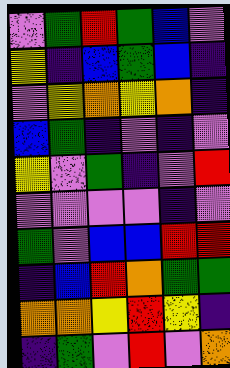[["violet", "green", "red", "green", "blue", "violet"], ["yellow", "indigo", "blue", "green", "blue", "indigo"], ["violet", "yellow", "orange", "yellow", "orange", "indigo"], ["blue", "green", "indigo", "violet", "indigo", "violet"], ["yellow", "violet", "green", "indigo", "violet", "red"], ["violet", "violet", "violet", "violet", "indigo", "violet"], ["green", "violet", "blue", "blue", "red", "red"], ["indigo", "blue", "red", "orange", "green", "green"], ["orange", "orange", "yellow", "red", "yellow", "indigo"], ["indigo", "green", "violet", "red", "violet", "orange"]]